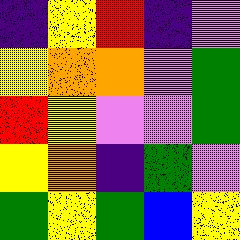[["indigo", "yellow", "red", "indigo", "violet"], ["yellow", "orange", "orange", "violet", "green"], ["red", "yellow", "violet", "violet", "green"], ["yellow", "orange", "indigo", "green", "violet"], ["green", "yellow", "green", "blue", "yellow"]]